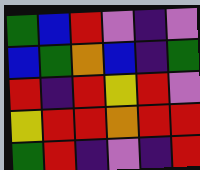[["green", "blue", "red", "violet", "indigo", "violet"], ["blue", "green", "orange", "blue", "indigo", "green"], ["red", "indigo", "red", "yellow", "red", "violet"], ["yellow", "red", "red", "orange", "red", "red"], ["green", "red", "indigo", "violet", "indigo", "red"]]